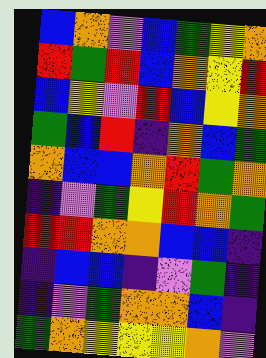[["blue", "orange", "violet", "blue", "green", "yellow", "orange"], ["red", "green", "red", "blue", "orange", "yellow", "red"], ["blue", "yellow", "violet", "red", "blue", "yellow", "orange"], ["green", "blue", "red", "indigo", "orange", "blue", "green"], ["orange", "blue", "blue", "orange", "red", "green", "orange"], ["indigo", "violet", "green", "yellow", "red", "orange", "green"], ["red", "red", "orange", "orange", "blue", "blue", "indigo"], ["indigo", "blue", "blue", "indigo", "violet", "green", "indigo"], ["indigo", "violet", "green", "orange", "orange", "blue", "indigo"], ["green", "orange", "yellow", "yellow", "yellow", "orange", "violet"]]